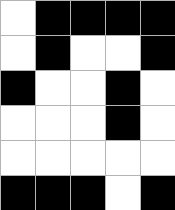[["white", "black", "black", "black", "black"], ["white", "black", "white", "white", "black"], ["black", "white", "white", "black", "white"], ["white", "white", "white", "black", "white"], ["white", "white", "white", "white", "white"], ["black", "black", "black", "white", "black"]]